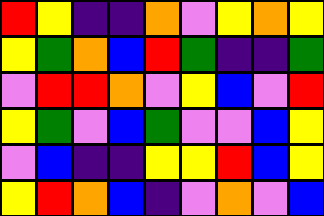[["red", "yellow", "indigo", "indigo", "orange", "violet", "yellow", "orange", "yellow"], ["yellow", "green", "orange", "blue", "red", "green", "indigo", "indigo", "green"], ["violet", "red", "red", "orange", "violet", "yellow", "blue", "violet", "red"], ["yellow", "green", "violet", "blue", "green", "violet", "violet", "blue", "yellow"], ["violet", "blue", "indigo", "indigo", "yellow", "yellow", "red", "blue", "yellow"], ["yellow", "red", "orange", "blue", "indigo", "violet", "orange", "violet", "blue"]]